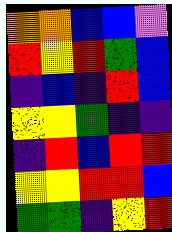[["orange", "orange", "blue", "blue", "violet"], ["red", "yellow", "red", "green", "blue"], ["indigo", "blue", "indigo", "red", "blue"], ["yellow", "yellow", "green", "indigo", "indigo"], ["indigo", "red", "blue", "red", "red"], ["yellow", "yellow", "red", "red", "blue"], ["green", "green", "indigo", "yellow", "red"]]